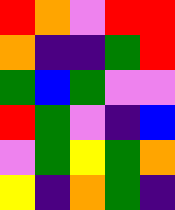[["red", "orange", "violet", "red", "red"], ["orange", "indigo", "indigo", "green", "red"], ["green", "blue", "green", "violet", "violet"], ["red", "green", "violet", "indigo", "blue"], ["violet", "green", "yellow", "green", "orange"], ["yellow", "indigo", "orange", "green", "indigo"]]